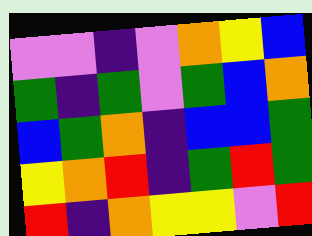[["violet", "violet", "indigo", "violet", "orange", "yellow", "blue"], ["green", "indigo", "green", "violet", "green", "blue", "orange"], ["blue", "green", "orange", "indigo", "blue", "blue", "green"], ["yellow", "orange", "red", "indigo", "green", "red", "green"], ["red", "indigo", "orange", "yellow", "yellow", "violet", "red"]]